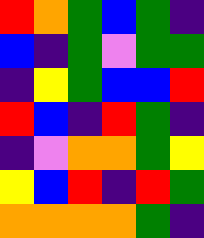[["red", "orange", "green", "blue", "green", "indigo"], ["blue", "indigo", "green", "violet", "green", "green"], ["indigo", "yellow", "green", "blue", "blue", "red"], ["red", "blue", "indigo", "red", "green", "indigo"], ["indigo", "violet", "orange", "orange", "green", "yellow"], ["yellow", "blue", "red", "indigo", "red", "green"], ["orange", "orange", "orange", "orange", "green", "indigo"]]